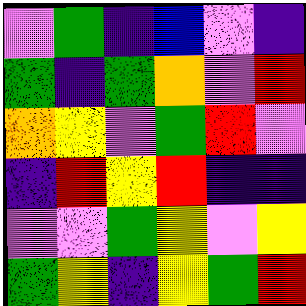[["violet", "green", "indigo", "blue", "violet", "indigo"], ["green", "indigo", "green", "orange", "violet", "red"], ["orange", "yellow", "violet", "green", "red", "violet"], ["indigo", "red", "yellow", "red", "indigo", "indigo"], ["violet", "violet", "green", "yellow", "violet", "yellow"], ["green", "yellow", "indigo", "yellow", "green", "red"]]